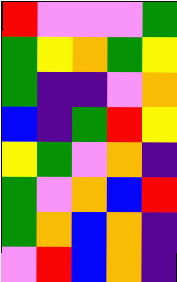[["red", "violet", "violet", "violet", "green"], ["green", "yellow", "orange", "green", "yellow"], ["green", "indigo", "indigo", "violet", "orange"], ["blue", "indigo", "green", "red", "yellow"], ["yellow", "green", "violet", "orange", "indigo"], ["green", "violet", "orange", "blue", "red"], ["green", "orange", "blue", "orange", "indigo"], ["violet", "red", "blue", "orange", "indigo"]]